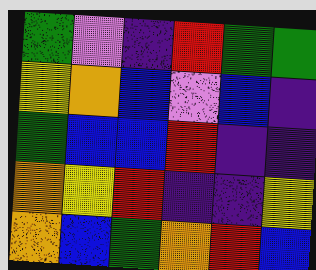[["green", "violet", "indigo", "red", "green", "green"], ["yellow", "orange", "blue", "violet", "blue", "indigo"], ["green", "blue", "blue", "red", "indigo", "indigo"], ["orange", "yellow", "red", "indigo", "indigo", "yellow"], ["orange", "blue", "green", "orange", "red", "blue"]]